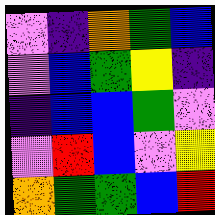[["violet", "indigo", "orange", "green", "blue"], ["violet", "blue", "green", "yellow", "indigo"], ["indigo", "blue", "blue", "green", "violet"], ["violet", "red", "blue", "violet", "yellow"], ["orange", "green", "green", "blue", "red"]]